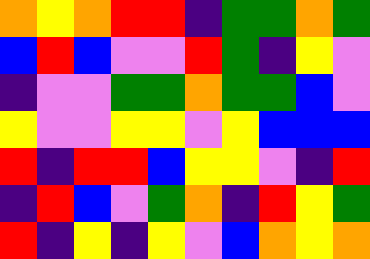[["orange", "yellow", "orange", "red", "red", "indigo", "green", "green", "orange", "green"], ["blue", "red", "blue", "violet", "violet", "red", "green", "indigo", "yellow", "violet"], ["indigo", "violet", "violet", "green", "green", "orange", "green", "green", "blue", "violet"], ["yellow", "violet", "violet", "yellow", "yellow", "violet", "yellow", "blue", "blue", "blue"], ["red", "indigo", "red", "red", "blue", "yellow", "yellow", "violet", "indigo", "red"], ["indigo", "red", "blue", "violet", "green", "orange", "indigo", "red", "yellow", "green"], ["red", "indigo", "yellow", "indigo", "yellow", "violet", "blue", "orange", "yellow", "orange"]]